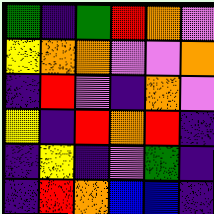[["green", "indigo", "green", "red", "orange", "violet"], ["yellow", "orange", "orange", "violet", "violet", "orange"], ["indigo", "red", "violet", "indigo", "orange", "violet"], ["yellow", "indigo", "red", "orange", "red", "indigo"], ["indigo", "yellow", "indigo", "violet", "green", "indigo"], ["indigo", "red", "orange", "blue", "blue", "indigo"]]